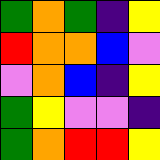[["green", "orange", "green", "indigo", "yellow"], ["red", "orange", "orange", "blue", "violet"], ["violet", "orange", "blue", "indigo", "yellow"], ["green", "yellow", "violet", "violet", "indigo"], ["green", "orange", "red", "red", "yellow"]]